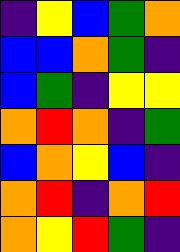[["indigo", "yellow", "blue", "green", "orange"], ["blue", "blue", "orange", "green", "indigo"], ["blue", "green", "indigo", "yellow", "yellow"], ["orange", "red", "orange", "indigo", "green"], ["blue", "orange", "yellow", "blue", "indigo"], ["orange", "red", "indigo", "orange", "red"], ["orange", "yellow", "red", "green", "indigo"]]